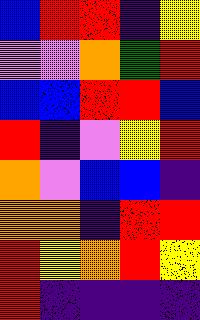[["blue", "red", "red", "indigo", "yellow"], ["violet", "violet", "orange", "green", "red"], ["blue", "blue", "red", "red", "blue"], ["red", "indigo", "violet", "yellow", "red"], ["orange", "violet", "blue", "blue", "indigo"], ["orange", "orange", "indigo", "red", "red"], ["red", "yellow", "orange", "red", "yellow"], ["red", "indigo", "indigo", "indigo", "indigo"]]